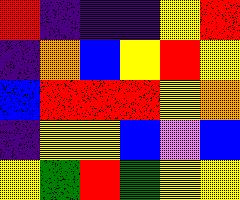[["red", "indigo", "indigo", "indigo", "yellow", "red"], ["indigo", "orange", "blue", "yellow", "red", "yellow"], ["blue", "red", "red", "red", "yellow", "orange"], ["indigo", "yellow", "yellow", "blue", "violet", "blue"], ["yellow", "green", "red", "green", "yellow", "yellow"]]